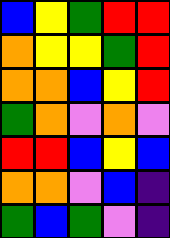[["blue", "yellow", "green", "red", "red"], ["orange", "yellow", "yellow", "green", "red"], ["orange", "orange", "blue", "yellow", "red"], ["green", "orange", "violet", "orange", "violet"], ["red", "red", "blue", "yellow", "blue"], ["orange", "orange", "violet", "blue", "indigo"], ["green", "blue", "green", "violet", "indigo"]]